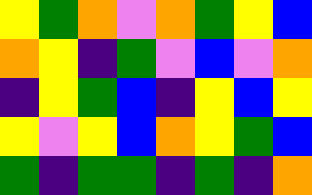[["yellow", "green", "orange", "violet", "orange", "green", "yellow", "blue"], ["orange", "yellow", "indigo", "green", "violet", "blue", "violet", "orange"], ["indigo", "yellow", "green", "blue", "indigo", "yellow", "blue", "yellow"], ["yellow", "violet", "yellow", "blue", "orange", "yellow", "green", "blue"], ["green", "indigo", "green", "green", "indigo", "green", "indigo", "orange"]]